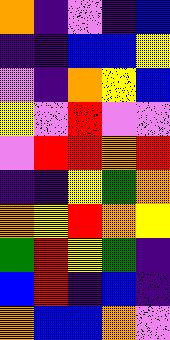[["orange", "indigo", "violet", "indigo", "blue"], ["indigo", "indigo", "blue", "blue", "yellow"], ["violet", "indigo", "orange", "yellow", "blue"], ["yellow", "violet", "red", "violet", "violet"], ["violet", "red", "red", "orange", "red"], ["indigo", "indigo", "yellow", "green", "orange"], ["orange", "yellow", "red", "orange", "yellow"], ["green", "red", "yellow", "green", "indigo"], ["blue", "red", "indigo", "blue", "indigo"], ["orange", "blue", "blue", "orange", "violet"]]